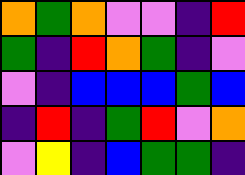[["orange", "green", "orange", "violet", "violet", "indigo", "red"], ["green", "indigo", "red", "orange", "green", "indigo", "violet"], ["violet", "indigo", "blue", "blue", "blue", "green", "blue"], ["indigo", "red", "indigo", "green", "red", "violet", "orange"], ["violet", "yellow", "indigo", "blue", "green", "green", "indigo"]]